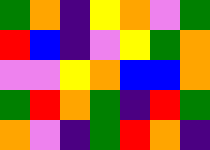[["green", "orange", "indigo", "yellow", "orange", "violet", "green"], ["red", "blue", "indigo", "violet", "yellow", "green", "orange"], ["violet", "violet", "yellow", "orange", "blue", "blue", "orange"], ["green", "red", "orange", "green", "indigo", "red", "green"], ["orange", "violet", "indigo", "green", "red", "orange", "indigo"]]